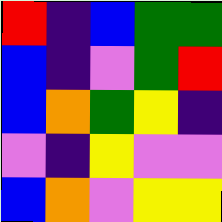[["red", "indigo", "blue", "green", "green"], ["blue", "indigo", "violet", "green", "red"], ["blue", "orange", "green", "yellow", "indigo"], ["violet", "indigo", "yellow", "violet", "violet"], ["blue", "orange", "violet", "yellow", "yellow"]]